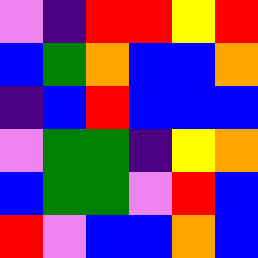[["violet", "indigo", "red", "red", "yellow", "red"], ["blue", "green", "orange", "blue", "blue", "orange"], ["indigo", "blue", "red", "blue", "blue", "blue"], ["violet", "green", "green", "indigo", "yellow", "orange"], ["blue", "green", "green", "violet", "red", "blue"], ["red", "violet", "blue", "blue", "orange", "blue"]]